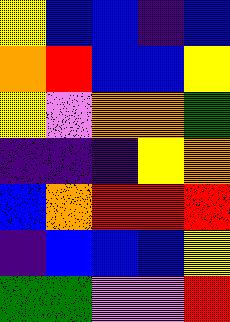[["yellow", "blue", "blue", "indigo", "blue"], ["orange", "red", "blue", "blue", "yellow"], ["yellow", "violet", "orange", "orange", "green"], ["indigo", "indigo", "indigo", "yellow", "orange"], ["blue", "orange", "red", "red", "red"], ["indigo", "blue", "blue", "blue", "yellow"], ["green", "green", "violet", "violet", "red"]]